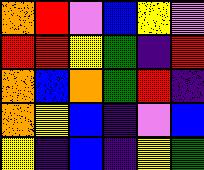[["orange", "red", "violet", "blue", "yellow", "violet"], ["red", "red", "yellow", "green", "indigo", "red"], ["orange", "blue", "orange", "green", "red", "indigo"], ["orange", "yellow", "blue", "indigo", "violet", "blue"], ["yellow", "indigo", "blue", "indigo", "yellow", "green"]]